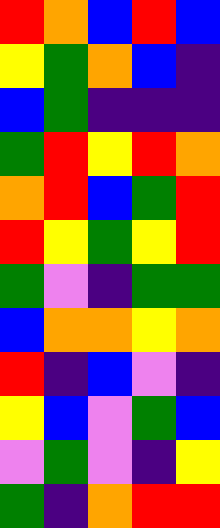[["red", "orange", "blue", "red", "blue"], ["yellow", "green", "orange", "blue", "indigo"], ["blue", "green", "indigo", "indigo", "indigo"], ["green", "red", "yellow", "red", "orange"], ["orange", "red", "blue", "green", "red"], ["red", "yellow", "green", "yellow", "red"], ["green", "violet", "indigo", "green", "green"], ["blue", "orange", "orange", "yellow", "orange"], ["red", "indigo", "blue", "violet", "indigo"], ["yellow", "blue", "violet", "green", "blue"], ["violet", "green", "violet", "indigo", "yellow"], ["green", "indigo", "orange", "red", "red"]]